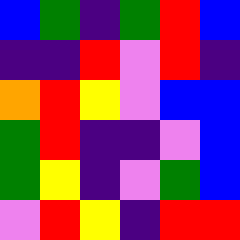[["blue", "green", "indigo", "green", "red", "blue"], ["indigo", "indigo", "red", "violet", "red", "indigo"], ["orange", "red", "yellow", "violet", "blue", "blue"], ["green", "red", "indigo", "indigo", "violet", "blue"], ["green", "yellow", "indigo", "violet", "green", "blue"], ["violet", "red", "yellow", "indigo", "red", "red"]]